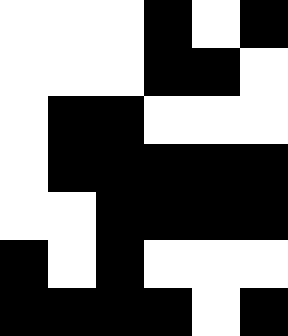[["white", "white", "white", "black", "white", "black"], ["white", "white", "white", "black", "black", "white"], ["white", "black", "black", "white", "white", "white"], ["white", "black", "black", "black", "black", "black"], ["white", "white", "black", "black", "black", "black"], ["black", "white", "black", "white", "white", "white"], ["black", "black", "black", "black", "white", "black"]]